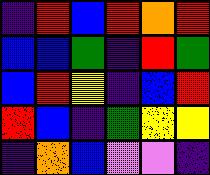[["indigo", "red", "blue", "red", "orange", "red"], ["blue", "blue", "green", "indigo", "red", "green"], ["blue", "red", "yellow", "indigo", "blue", "red"], ["red", "blue", "indigo", "green", "yellow", "yellow"], ["indigo", "orange", "blue", "violet", "violet", "indigo"]]